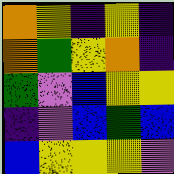[["orange", "yellow", "indigo", "yellow", "indigo"], ["orange", "green", "yellow", "orange", "indigo"], ["green", "violet", "blue", "yellow", "yellow"], ["indigo", "violet", "blue", "green", "blue"], ["blue", "yellow", "yellow", "yellow", "violet"]]